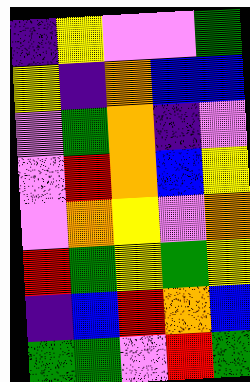[["indigo", "yellow", "violet", "violet", "green"], ["yellow", "indigo", "orange", "blue", "blue"], ["violet", "green", "orange", "indigo", "violet"], ["violet", "red", "orange", "blue", "yellow"], ["violet", "orange", "yellow", "violet", "orange"], ["red", "green", "yellow", "green", "yellow"], ["indigo", "blue", "red", "orange", "blue"], ["green", "green", "violet", "red", "green"]]